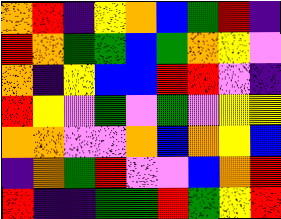[["orange", "red", "indigo", "yellow", "orange", "blue", "green", "red", "indigo"], ["red", "orange", "green", "green", "blue", "green", "orange", "yellow", "violet"], ["orange", "indigo", "yellow", "blue", "blue", "red", "red", "violet", "indigo"], ["red", "yellow", "violet", "green", "violet", "green", "violet", "yellow", "yellow"], ["orange", "orange", "violet", "violet", "orange", "blue", "orange", "yellow", "blue"], ["indigo", "orange", "green", "red", "violet", "violet", "blue", "orange", "red"], ["red", "indigo", "indigo", "green", "green", "red", "green", "yellow", "red"]]